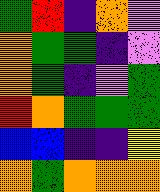[["green", "red", "indigo", "orange", "violet"], ["orange", "green", "green", "indigo", "violet"], ["orange", "green", "indigo", "violet", "green"], ["red", "orange", "green", "green", "green"], ["blue", "blue", "indigo", "indigo", "yellow"], ["orange", "green", "orange", "orange", "orange"]]